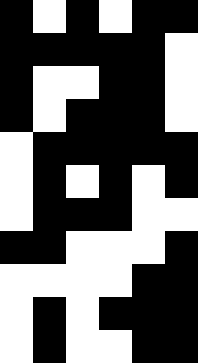[["black", "white", "black", "white", "black", "black"], ["black", "black", "black", "black", "black", "white"], ["black", "white", "white", "black", "black", "white"], ["black", "white", "black", "black", "black", "white"], ["white", "black", "black", "black", "black", "black"], ["white", "black", "white", "black", "white", "black"], ["white", "black", "black", "black", "white", "white"], ["black", "black", "white", "white", "white", "black"], ["white", "white", "white", "white", "black", "black"], ["white", "black", "white", "black", "black", "black"], ["white", "black", "white", "white", "black", "black"]]